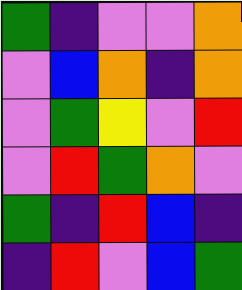[["green", "indigo", "violet", "violet", "orange"], ["violet", "blue", "orange", "indigo", "orange"], ["violet", "green", "yellow", "violet", "red"], ["violet", "red", "green", "orange", "violet"], ["green", "indigo", "red", "blue", "indigo"], ["indigo", "red", "violet", "blue", "green"]]